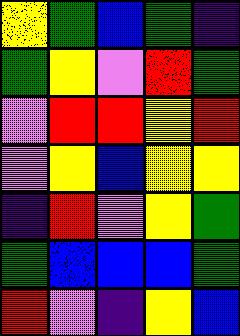[["yellow", "green", "blue", "green", "indigo"], ["green", "yellow", "violet", "red", "green"], ["violet", "red", "red", "yellow", "red"], ["violet", "yellow", "blue", "yellow", "yellow"], ["indigo", "red", "violet", "yellow", "green"], ["green", "blue", "blue", "blue", "green"], ["red", "violet", "indigo", "yellow", "blue"]]